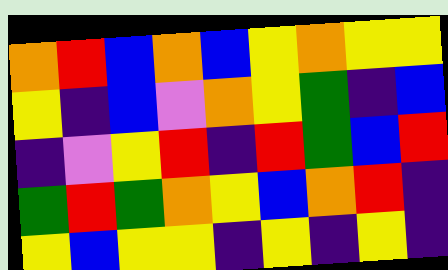[["orange", "red", "blue", "orange", "blue", "yellow", "orange", "yellow", "yellow"], ["yellow", "indigo", "blue", "violet", "orange", "yellow", "green", "indigo", "blue"], ["indigo", "violet", "yellow", "red", "indigo", "red", "green", "blue", "red"], ["green", "red", "green", "orange", "yellow", "blue", "orange", "red", "indigo"], ["yellow", "blue", "yellow", "yellow", "indigo", "yellow", "indigo", "yellow", "indigo"]]